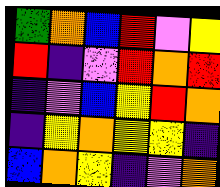[["green", "orange", "blue", "red", "violet", "yellow"], ["red", "indigo", "violet", "red", "orange", "red"], ["indigo", "violet", "blue", "yellow", "red", "orange"], ["indigo", "yellow", "orange", "yellow", "yellow", "indigo"], ["blue", "orange", "yellow", "indigo", "violet", "orange"]]